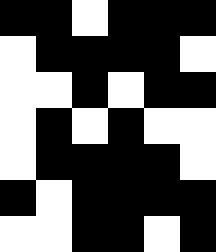[["black", "black", "white", "black", "black", "black"], ["white", "black", "black", "black", "black", "white"], ["white", "white", "black", "white", "black", "black"], ["white", "black", "white", "black", "white", "white"], ["white", "black", "black", "black", "black", "white"], ["black", "white", "black", "black", "black", "black"], ["white", "white", "black", "black", "white", "black"]]